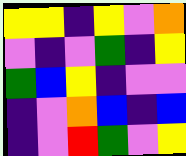[["yellow", "yellow", "indigo", "yellow", "violet", "orange"], ["violet", "indigo", "violet", "green", "indigo", "yellow"], ["green", "blue", "yellow", "indigo", "violet", "violet"], ["indigo", "violet", "orange", "blue", "indigo", "blue"], ["indigo", "violet", "red", "green", "violet", "yellow"]]